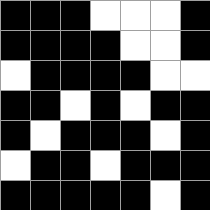[["black", "black", "black", "white", "white", "white", "black"], ["black", "black", "black", "black", "white", "white", "black"], ["white", "black", "black", "black", "black", "white", "white"], ["black", "black", "white", "black", "white", "black", "black"], ["black", "white", "black", "black", "black", "white", "black"], ["white", "black", "black", "white", "black", "black", "black"], ["black", "black", "black", "black", "black", "white", "black"]]